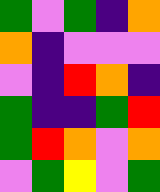[["green", "violet", "green", "indigo", "orange"], ["orange", "indigo", "violet", "violet", "violet"], ["violet", "indigo", "red", "orange", "indigo"], ["green", "indigo", "indigo", "green", "red"], ["green", "red", "orange", "violet", "orange"], ["violet", "green", "yellow", "violet", "green"]]